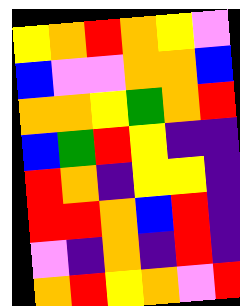[["yellow", "orange", "red", "orange", "yellow", "violet"], ["blue", "violet", "violet", "orange", "orange", "blue"], ["orange", "orange", "yellow", "green", "orange", "red"], ["blue", "green", "red", "yellow", "indigo", "indigo"], ["red", "orange", "indigo", "yellow", "yellow", "indigo"], ["red", "red", "orange", "blue", "red", "indigo"], ["violet", "indigo", "orange", "indigo", "red", "indigo"], ["orange", "red", "yellow", "orange", "violet", "red"]]